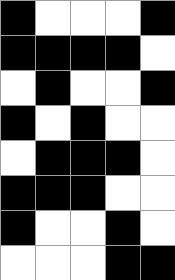[["black", "white", "white", "white", "black"], ["black", "black", "black", "black", "white"], ["white", "black", "white", "white", "black"], ["black", "white", "black", "white", "white"], ["white", "black", "black", "black", "white"], ["black", "black", "black", "white", "white"], ["black", "white", "white", "black", "white"], ["white", "white", "white", "black", "black"]]